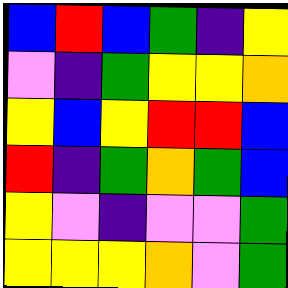[["blue", "red", "blue", "green", "indigo", "yellow"], ["violet", "indigo", "green", "yellow", "yellow", "orange"], ["yellow", "blue", "yellow", "red", "red", "blue"], ["red", "indigo", "green", "orange", "green", "blue"], ["yellow", "violet", "indigo", "violet", "violet", "green"], ["yellow", "yellow", "yellow", "orange", "violet", "green"]]